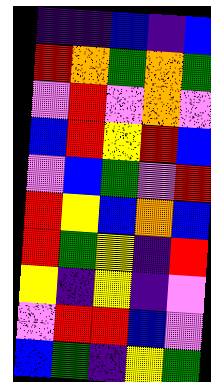[["indigo", "indigo", "blue", "indigo", "blue"], ["red", "orange", "green", "orange", "green"], ["violet", "red", "violet", "orange", "violet"], ["blue", "red", "yellow", "red", "blue"], ["violet", "blue", "green", "violet", "red"], ["red", "yellow", "blue", "orange", "blue"], ["red", "green", "yellow", "indigo", "red"], ["yellow", "indigo", "yellow", "indigo", "violet"], ["violet", "red", "red", "blue", "violet"], ["blue", "green", "indigo", "yellow", "green"]]